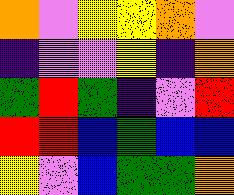[["orange", "violet", "yellow", "yellow", "orange", "violet"], ["indigo", "violet", "violet", "yellow", "indigo", "orange"], ["green", "red", "green", "indigo", "violet", "red"], ["red", "red", "blue", "green", "blue", "blue"], ["yellow", "violet", "blue", "green", "green", "orange"]]